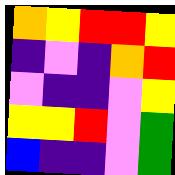[["orange", "yellow", "red", "red", "yellow"], ["indigo", "violet", "indigo", "orange", "red"], ["violet", "indigo", "indigo", "violet", "yellow"], ["yellow", "yellow", "red", "violet", "green"], ["blue", "indigo", "indigo", "violet", "green"]]